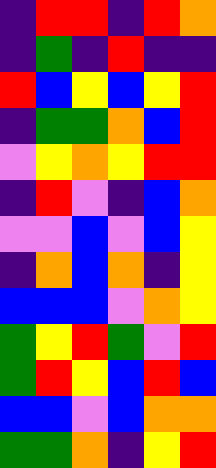[["indigo", "red", "red", "indigo", "red", "orange"], ["indigo", "green", "indigo", "red", "indigo", "indigo"], ["red", "blue", "yellow", "blue", "yellow", "red"], ["indigo", "green", "green", "orange", "blue", "red"], ["violet", "yellow", "orange", "yellow", "red", "red"], ["indigo", "red", "violet", "indigo", "blue", "orange"], ["violet", "violet", "blue", "violet", "blue", "yellow"], ["indigo", "orange", "blue", "orange", "indigo", "yellow"], ["blue", "blue", "blue", "violet", "orange", "yellow"], ["green", "yellow", "red", "green", "violet", "red"], ["green", "red", "yellow", "blue", "red", "blue"], ["blue", "blue", "violet", "blue", "orange", "orange"], ["green", "green", "orange", "indigo", "yellow", "red"]]